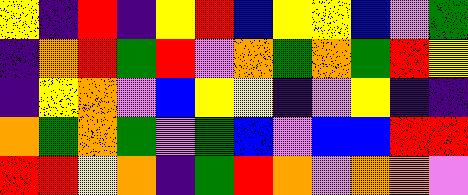[["yellow", "indigo", "red", "indigo", "yellow", "red", "blue", "yellow", "yellow", "blue", "violet", "green"], ["indigo", "orange", "red", "green", "red", "violet", "orange", "green", "orange", "green", "red", "yellow"], ["indigo", "yellow", "orange", "violet", "blue", "yellow", "yellow", "indigo", "violet", "yellow", "indigo", "indigo"], ["orange", "green", "orange", "green", "violet", "green", "blue", "violet", "blue", "blue", "red", "red"], ["red", "red", "yellow", "orange", "indigo", "green", "red", "orange", "violet", "orange", "orange", "violet"]]